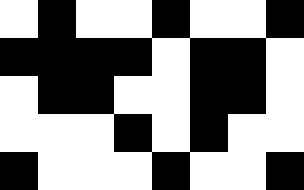[["white", "black", "white", "white", "black", "white", "white", "black"], ["black", "black", "black", "black", "white", "black", "black", "white"], ["white", "black", "black", "white", "white", "black", "black", "white"], ["white", "white", "white", "black", "white", "black", "white", "white"], ["black", "white", "white", "white", "black", "white", "white", "black"]]